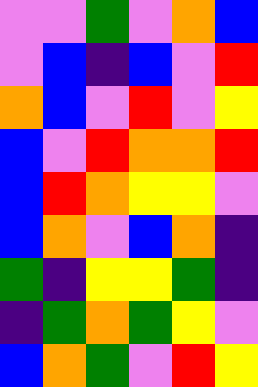[["violet", "violet", "green", "violet", "orange", "blue"], ["violet", "blue", "indigo", "blue", "violet", "red"], ["orange", "blue", "violet", "red", "violet", "yellow"], ["blue", "violet", "red", "orange", "orange", "red"], ["blue", "red", "orange", "yellow", "yellow", "violet"], ["blue", "orange", "violet", "blue", "orange", "indigo"], ["green", "indigo", "yellow", "yellow", "green", "indigo"], ["indigo", "green", "orange", "green", "yellow", "violet"], ["blue", "orange", "green", "violet", "red", "yellow"]]